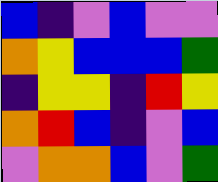[["blue", "indigo", "violet", "blue", "violet", "violet"], ["orange", "yellow", "blue", "blue", "blue", "green"], ["indigo", "yellow", "yellow", "indigo", "red", "yellow"], ["orange", "red", "blue", "indigo", "violet", "blue"], ["violet", "orange", "orange", "blue", "violet", "green"]]